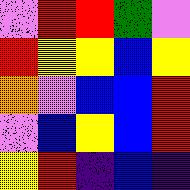[["violet", "red", "red", "green", "violet"], ["red", "yellow", "yellow", "blue", "yellow"], ["orange", "violet", "blue", "blue", "red"], ["violet", "blue", "yellow", "blue", "red"], ["yellow", "red", "indigo", "blue", "indigo"]]